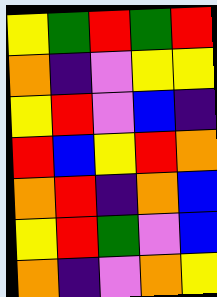[["yellow", "green", "red", "green", "red"], ["orange", "indigo", "violet", "yellow", "yellow"], ["yellow", "red", "violet", "blue", "indigo"], ["red", "blue", "yellow", "red", "orange"], ["orange", "red", "indigo", "orange", "blue"], ["yellow", "red", "green", "violet", "blue"], ["orange", "indigo", "violet", "orange", "yellow"]]